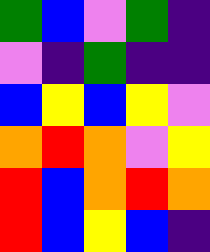[["green", "blue", "violet", "green", "indigo"], ["violet", "indigo", "green", "indigo", "indigo"], ["blue", "yellow", "blue", "yellow", "violet"], ["orange", "red", "orange", "violet", "yellow"], ["red", "blue", "orange", "red", "orange"], ["red", "blue", "yellow", "blue", "indigo"]]